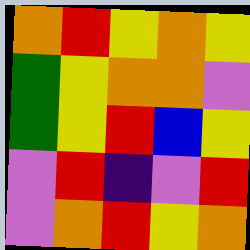[["orange", "red", "yellow", "orange", "yellow"], ["green", "yellow", "orange", "orange", "violet"], ["green", "yellow", "red", "blue", "yellow"], ["violet", "red", "indigo", "violet", "red"], ["violet", "orange", "red", "yellow", "orange"]]